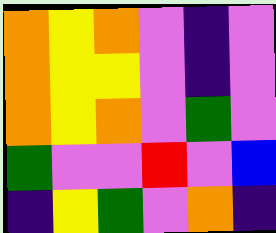[["orange", "yellow", "orange", "violet", "indigo", "violet"], ["orange", "yellow", "yellow", "violet", "indigo", "violet"], ["orange", "yellow", "orange", "violet", "green", "violet"], ["green", "violet", "violet", "red", "violet", "blue"], ["indigo", "yellow", "green", "violet", "orange", "indigo"]]